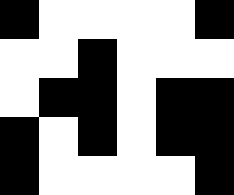[["black", "white", "white", "white", "white", "black"], ["white", "white", "black", "white", "white", "white"], ["white", "black", "black", "white", "black", "black"], ["black", "white", "black", "white", "black", "black"], ["black", "white", "white", "white", "white", "black"]]